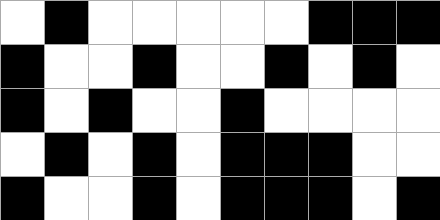[["white", "black", "white", "white", "white", "white", "white", "black", "black", "black"], ["black", "white", "white", "black", "white", "white", "black", "white", "black", "white"], ["black", "white", "black", "white", "white", "black", "white", "white", "white", "white"], ["white", "black", "white", "black", "white", "black", "black", "black", "white", "white"], ["black", "white", "white", "black", "white", "black", "black", "black", "white", "black"]]